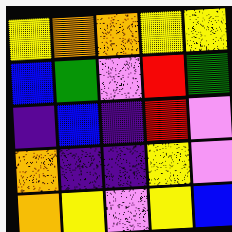[["yellow", "orange", "orange", "yellow", "yellow"], ["blue", "green", "violet", "red", "green"], ["indigo", "blue", "indigo", "red", "violet"], ["orange", "indigo", "indigo", "yellow", "violet"], ["orange", "yellow", "violet", "yellow", "blue"]]